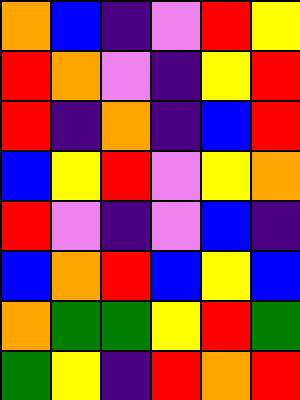[["orange", "blue", "indigo", "violet", "red", "yellow"], ["red", "orange", "violet", "indigo", "yellow", "red"], ["red", "indigo", "orange", "indigo", "blue", "red"], ["blue", "yellow", "red", "violet", "yellow", "orange"], ["red", "violet", "indigo", "violet", "blue", "indigo"], ["blue", "orange", "red", "blue", "yellow", "blue"], ["orange", "green", "green", "yellow", "red", "green"], ["green", "yellow", "indigo", "red", "orange", "red"]]